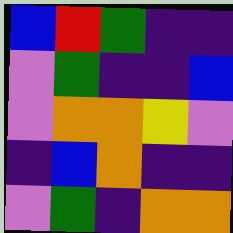[["blue", "red", "green", "indigo", "indigo"], ["violet", "green", "indigo", "indigo", "blue"], ["violet", "orange", "orange", "yellow", "violet"], ["indigo", "blue", "orange", "indigo", "indigo"], ["violet", "green", "indigo", "orange", "orange"]]